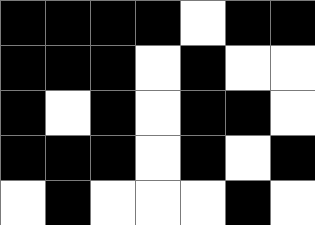[["black", "black", "black", "black", "white", "black", "black"], ["black", "black", "black", "white", "black", "white", "white"], ["black", "white", "black", "white", "black", "black", "white"], ["black", "black", "black", "white", "black", "white", "black"], ["white", "black", "white", "white", "white", "black", "white"]]